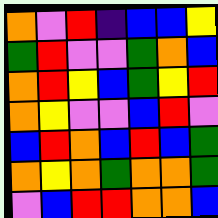[["orange", "violet", "red", "indigo", "blue", "blue", "yellow"], ["green", "red", "violet", "violet", "green", "orange", "blue"], ["orange", "red", "yellow", "blue", "green", "yellow", "red"], ["orange", "yellow", "violet", "violet", "blue", "red", "violet"], ["blue", "red", "orange", "blue", "red", "blue", "green"], ["orange", "yellow", "orange", "green", "orange", "orange", "green"], ["violet", "blue", "red", "red", "orange", "orange", "blue"]]